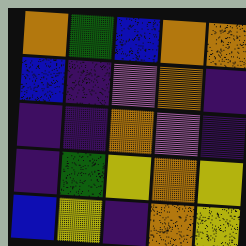[["orange", "green", "blue", "orange", "orange"], ["blue", "indigo", "violet", "orange", "indigo"], ["indigo", "indigo", "orange", "violet", "indigo"], ["indigo", "green", "yellow", "orange", "yellow"], ["blue", "yellow", "indigo", "orange", "yellow"]]